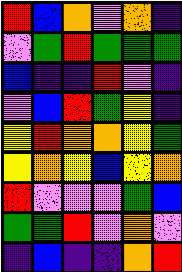[["red", "blue", "orange", "violet", "orange", "indigo"], ["violet", "green", "red", "green", "green", "green"], ["blue", "indigo", "indigo", "red", "violet", "indigo"], ["violet", "blue", "red", "green", "yellow", "indigo"], ["yellow", "red", "orange", "orange", "yellow", "green"], ["yellow", "orange", "yellow", "blue", "yellow", "orange"], ["red", "violet", "violet", "violet", "green", "blue"], ["green", "green", "red", "violet", "orange", "violet"], ["indigo", "blue", "indigo", "indigo", "orange", "red"]]